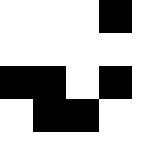[["white", "white", "white", "black", "white"], ["white", "white", "white", "white", "white"], ["black", "black", "white", "black", "white"], ["white", "black", "black", "white", "white"], ["white", "white", "white", "white", "white"]]